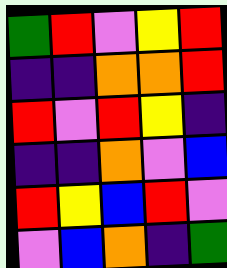[["green", "red", "violet", "yellow", "red"], ["indigo", "indigo", "orange", "orange", "red"], ["red", "violet", "red", "yellow", "indigo"], ["indigo", "indigo", "orange", "violet", "blue"], ["red", "yellow", "blue", "red", "violet"], ["violet", "blue", "orange", "indigo", "green"]]